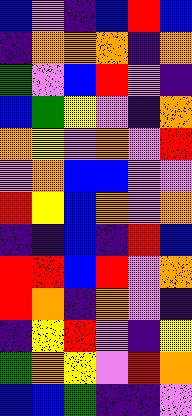[["blue", "violet", "indigo", "blue", "red", "blue"], ["indigo", "orange", "orange", "orange", "indigo", "orange"], ["green", "violet", "blue", "red", "violet", "indigo"], ["blue", "green", "yellow", "violet", "indigo", "orange"], ["orange", "yellow", "violet", "orange", "violet", "red"], ["violet", "orange", "blue", "blue", "violet", "violet"], ["red", "yellow", "blue", "orange", "violet", "orange"], ["indigo", "indigo", "blue", "indigo", "red", "blue"], ["red", "red", "blue", "red", "violet", "orange"], ["red", "orange", "indigo", "orange", "violet", "indigo"], ["indigo", "yellow", "red", "violet", "indigo", "yellow"], ["green", "orange", "yellow", "violet", "red", "orange"], ["blue", "blue", "green", "indigo", "indigo", "violet"]]